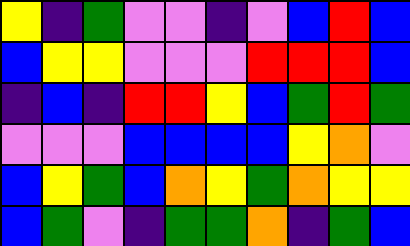[["yellow", "indigo", "green", "violet", "violet", "indigo", "violet", "blue", "red", "blue"], ["blue", "yellow", "yellow", "violet", "violet", "violet", "red", "red", "red", "blue"], ["indigo", "blue", "indigo", "red", "red", "yellow", "blue", "green", "red", "green"], ["violet", "violet", "violet", "blue", "blue", "blue", "blue", "yellow", "orange", "violet"], ["blue", "yellow", "green", "blue", "orange", "yellow", "green", "orange", "yellow", "yellow"], ["blue", "green", "violet", "indigo", "green", "green", "orange", "indigo", "green", "blue"]]